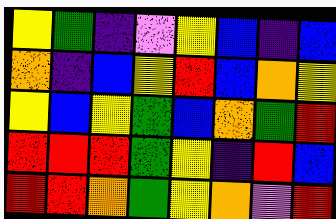[["yellow", "green", "indigo", "violet", "yellow", "blue", "indigo", "blue"], ["orange", "indigo", "blue", "yellow", "red", "blue", "orange", "yellow"], ["yellow", "blue", "yellow", "green", "blue", "orange", "green", "red"], ["red", "red", "red", "green", "yellow", "indigo", "red", "blue"], ["red", "red", "orange", "green", "yellow", "orange", "violet", "red"]]